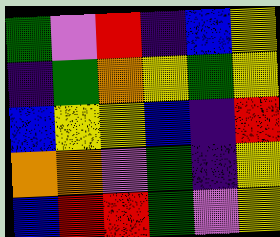[["green", "violet", "red", "indigo", "blue", "yellow"], ["indigo", "green", "orange", "yellow", "green", "yellow"], ["blue", "yellow", "yellow", "blue", "indigo", "red"], ["orange", "orange", "violet", "green", "indigo", "yellow"], ["blue", "red", "red", "green", "violet", "yellow"]]